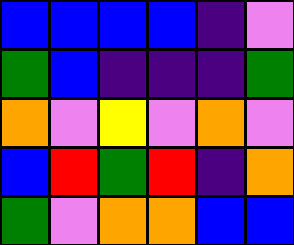[["blue", "blue", "blue", "blue", "indigo", "violet"], ["green", "blue", "indigo", "indigo", "indigo", "green"], ["orange", "violet", "yellow", "violet", "orange", "violet"], ["blue", "red", "green", "red", "indigo", "orange"], ["green", "violet", "orange", "orange", "blue", "blue"]]